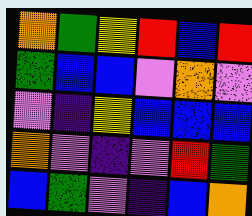[["orange", "green", "yellow", "red", "blue", "red"], ["green", "blue", "blue", "violet", "orange", "violet"], ["violet", "indigo", "yellow", "blue", "blue", "blue"], ["orange", "violet", "indigo", "violet", "red", "green"], ["blue", "green", "violet", "indigo", "blue", "orange"]]